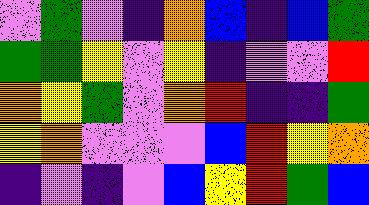[["violet", "green", "violet", "indigo", "orange", "blue", "indigo", "blue", "green"], ["green", "green", "yellow", "violet", "yellow", "indigo", "violet", "violet", "red"], ["orange", "yellow", "green", "violet", "orange", "red", "indigo", "indigo", "green"], ["yellow", "orange", "violet", "violet", "violet", "blue", "red", "yellow", "orange"], ["indigo", "violet", "indigo", "violet", "blue", "yellow", "red", "green", "blue"]]